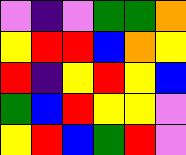[["violet", "indigo", "violet", "green", "green", "orange"], ["yellow", "red", "red", "blue", "orange", "yellow"], ["red", "indigo", "yellow", "red", "yellow", "blue"], ["green", "blue", "red", "yellow", "yellow", "violet"], ["yellow", "red", "blue", "green", "red", "violet"]]